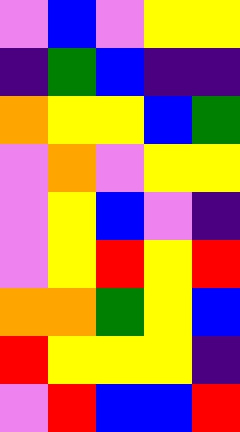[["violet", "blue", "violet", "yellow", "yellow"], ["indigo", "green", "blue", "indigo", "indigo"], ["orange", "yellow", "yellow", "blue", "green"], ["violet", "orange", "violet", "yellow", "yellow"], ["violet", "yellow", "blue", "violet", "indigo"], ["violet", "yellow", "red", "yellow", "red"], ["orange", "orange", "green", "yellow", "blue"], ["red", "yellow", "yellow", "yellow", "indigo"], ["violet", "red", "blue", "blue", "red"]]